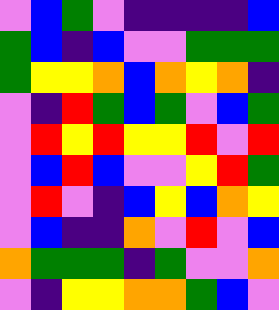[["violet", "blue", "green", "violet", "indigo", "indigo", "indigo", "indigo", "blue"], ["green", "blue", "indigo", "blue", "violet", "violet", "green", "green", "green"], ["green", "yellow", "yellow", "orange", "blue", "orange", "yellow", "orange", "indigo"], ["violet", "indigo", "red", "green", "blue", "green", "violet", "blue", "green"], ["violet", "red", "yellow", "red", "yellow", "yellow", "red", "violet", "red"], ["violet", "blue", "red", "blue", "violet", "violet", "yellow", "red", "green"], ["violet", "red", "violet", "indigo", "blue", "yellow", "blue", "orange", "yellow"], ["violet", "blue", "indigo", "indigo", "orange", "violet", "red", "violet", "blue"], ["orange", "green", "green", "green", "indigo", "green", "violet", "violet", "orange"], ["violet", "indigo", "yellow", "yellow", "orange", "orange", "green", "blue", "violet"]]